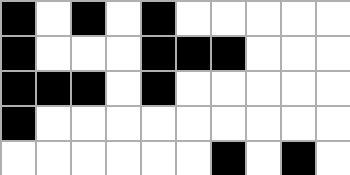[["black", "white", "black", "white", "black", "white", "white", "white", "white", "white"], ["black", "white", "white", "white", "black", "black", "black", "white", "white", "white"], ["black", "black", "black", "white", "black", "white", "white", "white", "white", "white"], ["black", "white", "white", "white", "white", "white", "white", "white", "white", "white"], ["white", "white", "white", "white", "white", "white", "black", "white", "black", "white"]]